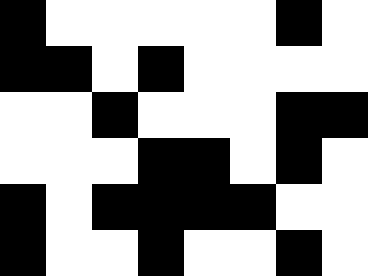[["black", "white", "white", "white", "white", "white", "black", "white"], ["black", "black", "white", "black", "white", "white", "white", "white"], ["white", "white", "black", "white", "white", "white", "black", "black"], ["white", "white", "white", "black", "black", "white", "black", "white"], ["black", "white", "black", "black", "black", "black", "white", "white"], ["black", "white", "white", "black", "white", "white", "black", "white"]]